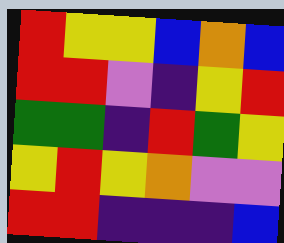[["red", "yellow", "yellow", "blue", "orange", "blue"], ["red", "red", "violet", "indigo", "yellow", "red"], ["green", "green", "indigo", "red", "green", "yellow"], ["yellow", "red", "yellow", "orange", "violet", "violet"], ["red", "red", "indigo", "indigo", "indigo", "blue"]]